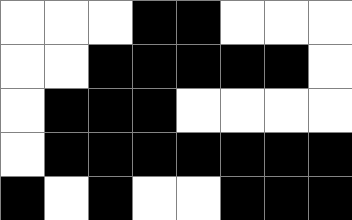[["white", "white", "white", "black", "black", "white", "white", "white"], ["white", "white", "black", "black", "black", "black", "black", "white"], ["white", "black", "black", "black", "white", "white", "white", "white"], ["white", "black", "black", "black", "black", "black", "black", "black"], ["black", "white", "black", "white", "white", "black", "black", "black"]]